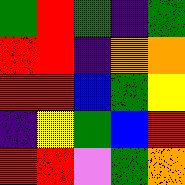[["green", "red", "green", "indigo", "green"], ["red", "red", "indigo", "orange", "orange"], ["red", "red", "blue", "green", "yellow"], ["indigo", "yellow", "green", "blue", "red"], ["red", "red", "violet", "green", "orange"]]